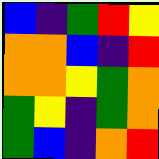[["blue", "indigo", "green", "red", "yellow"], ["orange", "orange", "blue", "indigo", "red"], ["orange", "orange", "yellow", "green", "orange"], ["green", "yellow", "indigo", "green", "orange"], ["green", "blue", "indigo", "orange", "red"]]